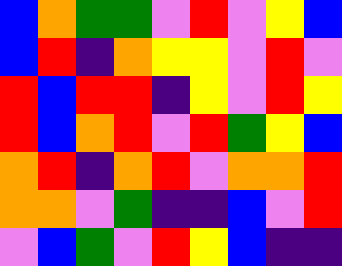[["blue", "orange", "green", "green", "violet", "red", "violet", "yellow", "blue"], ["blue", "red", "indigo", "orange", "yellow", "yellow", "violet", "red", "violet"], ["red", "blue", "red", "red", "indigo", "yellow", "violet", "red", "yellow"], ["red", "blue", "orange", "red", "violet", "red", "green", "yellow", "blue"], ["orange", "red", "indigo", "orange", "red", "violet", "orange", "orange", "red"], ["orange", "orange", "violet", "green", "indigo", "indigo", "blue", "violet", "red"], ["violet", "blue", "green", "violet", "red", "yellow", "blue", "indigo", "indigo"]]